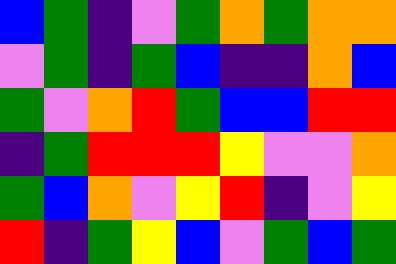[["blue", "green", "indigo", "violet", "green", "orange", "green", "orange", "orange"], ["violet", "green", "indigo", "green", "blue", "indigo", "indigo", "orange", "blue"], ["green", "violet", "orange", "red", "green", "blue", "blue", "red", "red"], ["indigo", "green", "red", "red", "red", "yellow", "violet", "violet", "orange"], ["green", "blue", "orange", "violet", "yellow", "red", "indigo", "violet", "yellow"], ["red", "indigo", "green", "yellow", "blue", "violet", "green", "blue", "green"]]